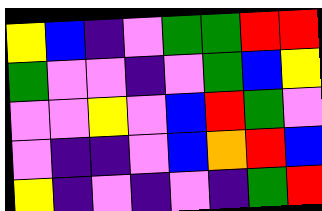[["yellow", "blue", "indigo", "violet", "green", "green", "red", "red"], ["green", "violet", "violet", "indigo", "violet", "green", "blue", "yellow"], ["violet", "violet", "yellow", "violet", "blue", "red", "green", "violet"], ["violet", "indigo", "indigo", "violet", "blue", "orange", "red", "blue"], ["yellow", "indigo", "violet", "indigo", "violet", "indigo", "green", "red"]]